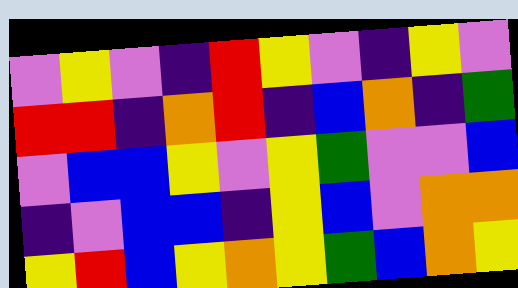[["violet", "yellow", "violet", "indigo", "red", "yellow", "violet", "indigo", "yellow", "violet"], ["red", "red", "indigo", "orange", "red", "indigo", "blue", "orange", "indigo", "green"], ["violet", "blue", "blue", "yellow", "violet", "yellow", "green", "violet", "violet", "blue"], ["indigo", "violet", "blue", "blue", "indigo", "yellow", "blue", "violet", "orange", "orange"], ["yellow", "red", "blue", "yellow", "orange", "yellow", "green", "blue", "orange", "yellow"]]